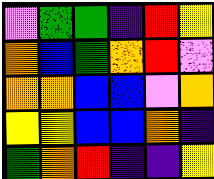[["violet", "green", "green", "indigo", "red", "yellow"], ["orange", "blue", "green", "orange", "red", "violet"], ["orange", "orange", "blue", "blue", "violet", "orange"], ["yellow", "yellow", "blue", "blue", "orange", "indigo"], ["green", "orange", "red", "indigo", "indigo", "yellow"]]